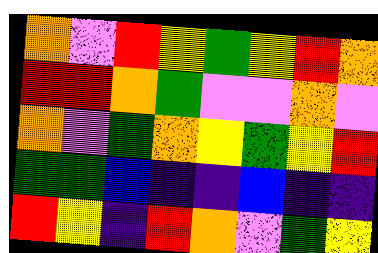[["orange", "violet", "red", "yellow", "green", "yellow", "red", "orange"], ["red", "red", "orange", "green", "violet", "violet", "orange", "violet"], ["orange", "violet", "green", "orange", "yellow", "green", "yellow", "red"], ["green", "green", "blue", "indigo", "indigo", "blue", "indigo", "indigo"], ["red", "yellow", "indigo", "red", "orange", "violet", "green", "yellow"]]